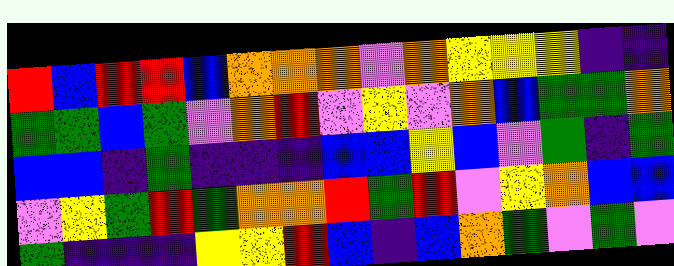[["red", "blue", "red", "red", "blue", "orange", "orange", "orange", "violet", "orange", "yellow", "yellow", "yellow", "indigo", "indigo"], ["green", "green", "blue", "green", "violet", "orange", "red", "violet", "yellow", "violet", "orange", "blue", "green", "green", "orange"], ["blue", "blue", "indigo", "green", "indigo", "indigo", "indigo", "blue", "blue", "yellow", "blue", "violet", "green", "indigo", "green"], ["violet", "yellow", "green", "red", "green", "orange", "orange", "red", "green", "red", "violet", "yellow", "orange", "blue", "blue"], ["green", "indigo", "indigo", "indigo", "yellow", "yellow", "red", "blue", "indigo", "blue", "orange", "green", "violet", "green", "violet"]]